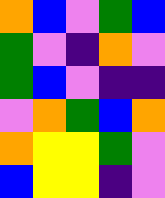[["orange", "blue", "violet", "green", "blue"], ["green", "violet", "indigo", "orange", "violet"], ["green", "blue", "violet", "indigo", "indigo"], ["violet", "orange", "green", "blue", "orange"], ["orange", "yellow", "yellow", "green", "violet"], ["blue", "yellow", "yellow", "indigo", "violet"]]